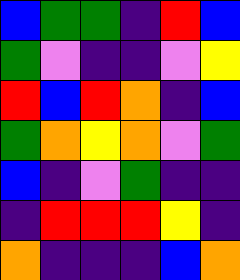[["blue", "green", "green", "indigo", "red", "blue"], ["green", "violet", "indigo", "indigo", "violet", "yellow"], ["red", "blue", "red", "orange", "indigo", "blue"], ["green", "orange", "yellow", "orange", "violet", "green"], ["blue", "indigo", "violet", "green", "indigo", "indigo"], ["indigo", "red", "red", "red", "yellow", "indigo"], ["orange", "indigo", "indigo", "indigo", "blue", "orange"]]